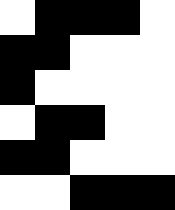[["white", "black", "black", "black", "white"], ["black", "black", "white", "white", "white"], ["black", "white", "white", "white", "white"], ["white", "black", "black", "white", "white"], ["black", "black", "white", "white", "white"], ["white", "white", "black", "black", "black"]]